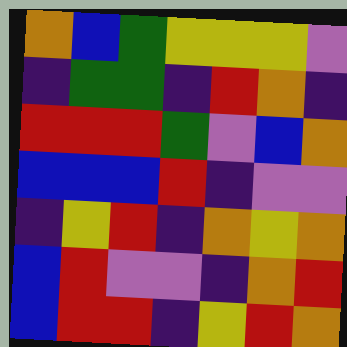[["orange", "blue", "green", "yellow", "yellow", "yellow", "violet"], ["indigo", "green", "green", "indigo", "red", "orange", "indigo"], ["red", "red", "red", "green", "violet", "blue", "orange"], ["blue", "blue", "blue", "red", "indigo", "violet", "violet"], ["indigo", "yellow", "red", "indigo", "orange", "yellow", "orange"], ["blue", "red", "violet", "violet", "indigo", "orange", "red"], ["blue", "red", "red", "indigo", "yellow", "red", "orange"]]